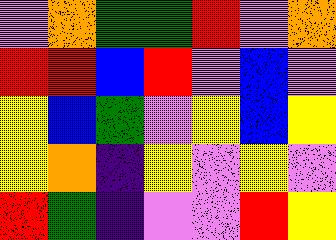[["violet", "orange", "green", "green", "red", "violet", "orange"], ["red", "red", "blue", "red", "violet", "blue", "violet"], ["yellow", "blue", "green", "violet", "yellow", "blue", "yellow"], ["yellow", "orange", "indigo", "yellow", "violet", "yellow", "violet"], ["red", "green", "indigo", "violet", "violet", "red", "yellow"]]